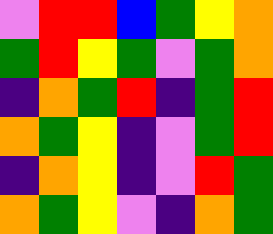[["violet", "red", "red", "blue", "green", "yellow", "orange"], ["green", "red", "yellow", "green", "violet", "green", "orange"], ["indigo", "orange", "green", "red", "indigo", "green", "red"], ["orange", "green", "yellow", "indigo", "violet", "green", "red"], ["indigo", "orange", "yellow", "indigo", "violet", "red", "green"], ["orange", "green", "yellow", "violet", "indigo", "orange", "green"]]